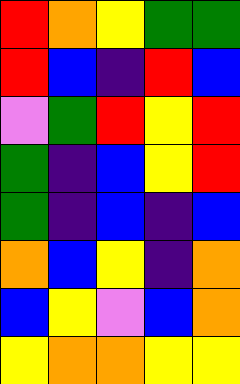[["red", "orange", "yellow", "green", "green"], ["red", "blue", "indigo", "red", "blue"], ["violet", "green", "red", "yellow", "red"], ["green", "indigo", "blue", "yellow", "red"], ["green", "indigo", "blue", "indigo", "blue"], ["orange", "blue", "yellow", "indigo", "orange"], ["blue", "yellow", "violet", "blue", "orange"], ["yellow", "orange", "orange", "yellow", "yellow"]]